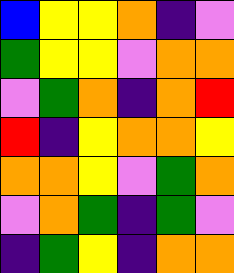[["blue", "yellow", "yellow", "orange", "indigo", "violet"], ["green", "yellow", "yellow", "violet", "orange", "orange"], ["violet", "green", "orange", "indigo", "orange", "red"], ["red", "indigo", "yellow", "orange", "orange", "yellow"], ["orange", "orange", "yellow", "violet", "green", "orange"], ["violet", "orange", "green", "indigo", "green", "violet"], ["indigo", "green", "yellow", "indigo", "orange", "orange"]]